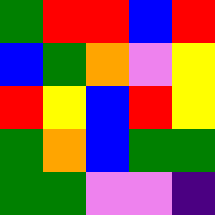[["green", "red", "red", "blue", "red"], ["blue", "green", "orange", "violet", "yellow"], ["red", "yellow", "blue", "red", "yellow"], ["green", "orange", "blue", "green", "green"], ["green", "green", "violet", "violet", "indigo"]]